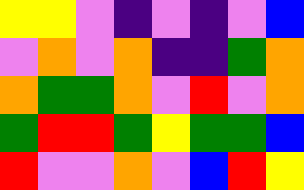[["yellow", "yellow", "violet", "indigo", "violet", "indigo", "violet", "blue"], ["violet", "orange", "violet", "orange", "indigo", "indigo", "green", "orange"], ["orange", "green", "green", "orange", "violet", "red", "violet", "orange"], ["green", "red", "red", "green", "yellow", "green", "green", "blue"], ["red", "violet", "violet", "orange", "violet", "blue", "red", "yellow"]]